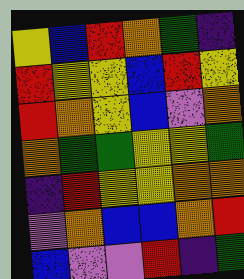[["yellow", "blue", "red", "orange", "green", "indigo"], ["red", "yellow", "yellow", "blue", "red", "yellow"], ["red", "orange", "yellow", "blue", "violet", "orange"], ["orange", "green", "green", "yellow", "yellow", "green"], ["indigo", "red", "yellow", "yellow", "orange", "orange"], ["violet", "orange", "blue", "blue", "orange", "red"], ["blue", "violet", "violet", "red", "indigo", "green"]]